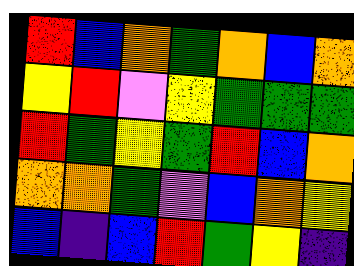[["red", "blue", "orange", "green", "orange", "blue", "orange"], ["yellow", "red", "violet", "yellow", "green", "green", "green"], ["red", "green", "yellow", "green", "red", "blue", "orange"], ["orange", "orange", "green", "violet", "blue", "orange", "yellow"], ["blue", "indigo", "blue", "red", "green", "yellow", "indigo"]]